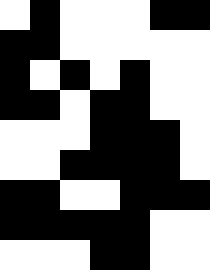[["white", "black", "white", "white", "white", "black", "black"], ["black", "black", "white", "white", "white", "white", "white"], ["black", "white", "black", "white", "black", "white", "white"], ["black", "black", "white", "black", "black", "white", "white"], ["white", "white", "white", "black", "black", "black", "white"], ["white", "white", "black", "black", "black", "black", "white"], ["black", "black", "white", "white", "black", "black", "black"], ["black", "black", "black", "black", "black", "white", "white"], ["white", "white", "white", "black", "black", "white", "white"]]